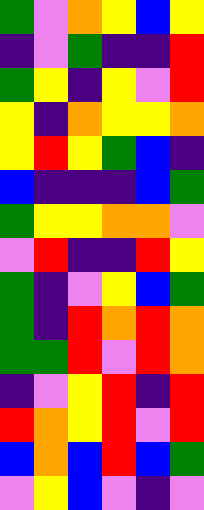[["green", "violet", "orange", "yellow", "blue", "yellow"], ["indigo", "violet", "green", "indigo", "indigo", "red"], ["green", "yellow", "indigo", "yellow", "violet", "red"], ["yellow", "indigo", "orange", "yellow", "yellow", "orange"], ["yellow", "red", "yellow", "green", "blue", "indigo"], ["blue", "indigo", "indigo", "indigo", "blue", "green"], ["green", "yellow", "yellow", "orange", "orange", "violet"], ["violet", "red", "indigo", "indigo", "red", "yellow"], ["green", "indigo", "violet", "yellow", "blue", "green"], ["green", "indigo", "red", "orange", "red", "orange"], ["green", "green", "red", "violet", "red", "orange"], ["indigo", "violet", "yellow", "red", "indigo", "red"], ["red", "orange", "yellow", "red", "violet", "red"], ["blue", "orange", "blue", "red", "blue", "green"], ["violet", "yellow", "blue", "violet", "indigo", "violet"]]